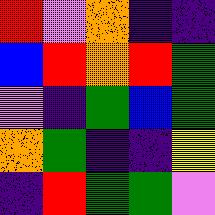[["red", "violet", "orange", "indigo", "indigo"], ["blue", "red", "orange", "red", "green"], ["violet", "indigo", "green", "blue", "green"], ["orange", "green", "indigo", "indigo", "yellow"], ["indigo", "red", "green", "green", "violet"]]